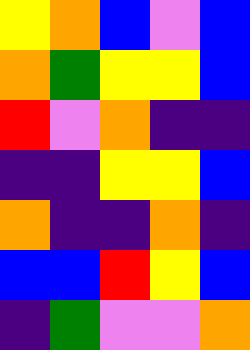[["yellow", "orange", "blue", "violet", "blue"], ["orange", "green", "yellow", "yellow", "blue"], ["red", "violet", "orange", "indigo", "indigo"], ["indigo", "indigo", "yellow", "yellow", "blue"], ["orange", "indigo", "indigo", "orange", "indigo"], ["blue", "blue", "red", "yellow", "blue"], ["indigo", "green", "violet", "violet", "orange"]]